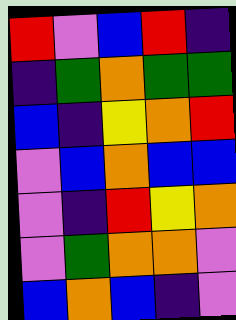[["red", "violet", "blue", "red", "indigo"], ["indigo", "green", "orange", "green", "green"], ["blue", "indigo", "yellow", "orange", "red"], ["violet", "blue", "orange", "blue", "blue"], ["violet", "indigo", "red", "yellow", "orange"], ["violet", "green", "orange", "orange", "violet"], ["blue", "orange", "blue", "indigo", "violet"]]